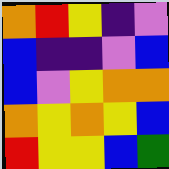[["orange", "red", "yellow", "indigo", "violet"], ["blue", "indigo", "indigo", "violet", "blue"], ["blue", "violet", "yellow", "orange", "orange"], ["orange", "yellow", "orange", "yellow", "blue"], ["red", "yellow", "yellow", "blue", "green"]]